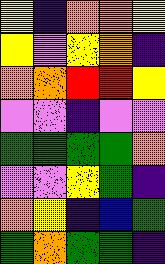[["yellow", "indigo", "orange", "orange", "yellow"], ["yellow", "violet", "yellow", "orange", "indigo"], ["orange", "orange", "red", "red", "yellow"], ["violet", "violet", "indigo", "violet", "violet"], ["green", "green", "green", "green", "orange"], ["violet", "violet", "yellow", "green", "indigo"], ["orange", "yellow", "indigo", "blue", "green"], ["green", "orange", "green", "green", "indigo"]]